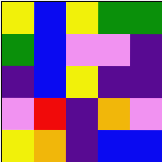[["yellow", "blue", "yellow", "green", "green"], ["green", "blue", "violet", "violet", "indigo"], ["indigo", "blue", "yellow", "indigo", "indigo"], ["violet", "red", "indigo", "orange", "violet"], ["yellow", "orange", "indigo", "blue", "blue"]]